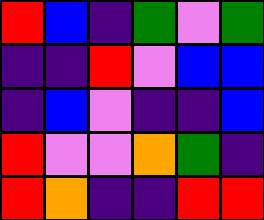[["red", "blue", "indigo", "green", "violet", "green"], ["indigo", "indigo", "red", "violet", "blue", "blue"], ["indigo", "blue", "violet", "indigo", "indigo", "blue"], ["red", "violet", "violet", "orange", "green", "indigo"], ["red", "orange", "indigo", "indigo", "red", "red"]]